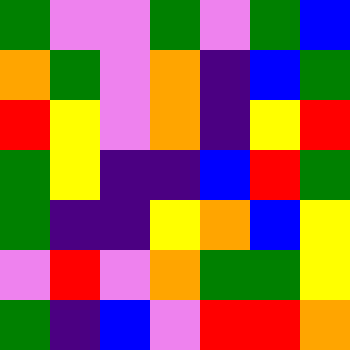[["green", "violet", "violet", "green", "violet", "green", "blue"], ["orange", "green", "violet", "orange", "indigo", "blue", "green"], ["red", "yellow", "violet", "orange", "indigo", "yellow", "red"], ["green", "yellow", "indigo", "indigo", "blue", "red", "green"], ["green", "indigo", "indigo", "yellow", "orange", "blue", "yellow"], ["violet", "red", "violet", "orange", "green", "green", "yellow"], ["green", "indigo", "blue", "violet", "red", "red", "orange"]]